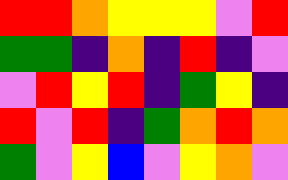[["red", "red", "orange", "yellow", "yellow", "yellow", "violet", "red"], ["green", "green", "indigo", "orange", "indigo", "red", "indigo", "violet"], ["violet", "red", "yellow", "red", "indigo", "green", "yellow", "indigo"], ["red", "violet", "red", "indigo", "green", "orange", "red", "orange"], ["green", "violet", "yellow", "blue", "violet", "yellow", "orange", "violet"]]